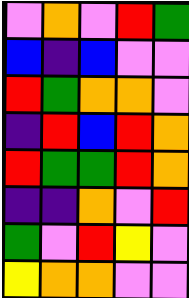[["violet", "orange", "violet", "red", "green"], ["blue", "indigo", "blue", "violet", "violet"], ["red", "green", "orange", "orange", "violet"], ["indigo", "red", "blue", "red", "orange"], ["red", "green", "green", "red", "orange"], ["indigo", "indigo", "orange", "violet", "red"], ["green", "violet", "red", "yellow", "violet"], ["yellow", "orange", "orange", "violet", "violet"]]